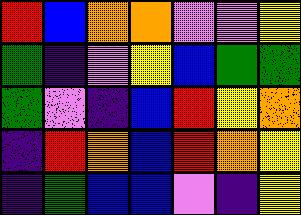[["red", "blue", "orange", "orange", "violet", "violet", "yellow"], ["green", "indigo", "violet", "yellow", "blue", "green", "green"], ["green", "violet", "indigo", "blue", "red", "yellow", "orange"], ["indigo", "red", "orange", "blue", "red", "orange", "yellow"], ["indigo", "green", "blue", "blue", "violet", "indigo", "yellow"]]